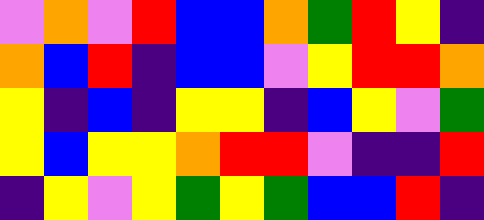[["violet", "orange", "violet", "red", "blue", "blue", "orange", "green", "red", "yellow", "indigo"], ["orange", "blue", "red", "indigo", "blue", "blue", "violet", "yellow", "red", "red", "orange"], ["yellow", "indigo", "blue", "indigo", "yellow", "yellow", "indigo", "blue", "yellow", "violet", "green"], ["yellow", "blue", "yellow", "yellow", "orange", "red", "red", "violet", "indigo", "indigo", "red"], ["indigo", "yellow", "violet", "yellow", "green", "yellow", "green", "blue", "blue", "red", "indigo"]]